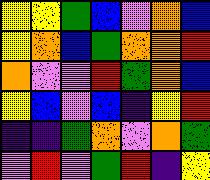[["yellow", "yellow", "green", "blue", "violet", "orange", "blue"], ["yellow", "orange", "blue", "green", "orange", "orange", "red"], ["orange", "violet", "violet", "red", "green", "orange", "blue"], ["yellow", "blue", "violet", "blue", "indigo", "yellow", "red"], ["indigo", "indigo", "green", "orange", "violet", "orange", "green"], ["violet", "red", "violet", "green", "red", "indigo", "yellow"]]